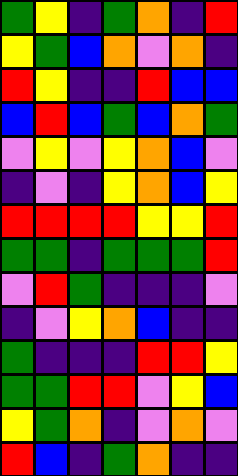[["green", "yellow", "indigo", "green", "orange", "indigo", "red"], ["yellow", "green", "blue", "orange", "violet", "orange", "indigo"], ["red", "yellow", "indigo", "indigo", "red", "blue", "blue"], ["blue", "red", "blue", "green", "blue", "orange", "green"], ["violet", "yellow", "violet", "yellow", "orange", "blue", "violet"], ["indigo", "violet", "indigo", "yellow", "orange", "blue", "yellow"], ["red", "red", "red", "red", "yellow", "yellow", "red"], ["green", "green", "indigo", "green", "green", "green", "red"], ["violet", "red", "green", "indigo", "indigo", "indigo", "violet"], ["indigo", "violet", "yellow", "orange", "blue", "indigo", "indigo"], ["green", "indigo", "indigo", "indigo", "red", "red", "yellow"], ["green", "green", "red", "red", "violet", "yellow", "blue"], ["yellow", "green", "orange", "indigo", "violet", "orange", "violet"], ["red", "blue", "indigo", "green", "orange", "indigo", "indigo"]]